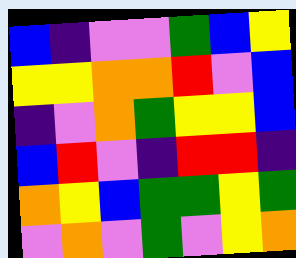[["blue", "indigo", "violet", "violet", "green", "blue", "yellow"], ["yellow", "yellow", "orange", "orange", "red", "violet", "blue"], ["indigo", "violet", "orange", "green", "yellow", "yellow", "blue"], ["blue", "red", "violet", "indigo", "red", "red", "indigo"], ["orange", "yellow", "blue", "green", "green", "yellow", "green"], ["violet", "orange", "violet", "green", "violet", "yellow", "orange"]]